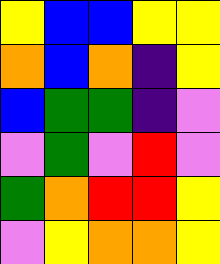[["yellow", "blue", "blue", "yellow", "yellow"], ["orange", "blue", "orange", "indigo", "yellow"], ["blue", "green", "green", "indigo", "violet"], ["violet", "green", "violet", "red", "violet"], ["green", "orange", "red", "red", "yellow"], ["violet", "yellow", "orange", "orange", "yellow"]]